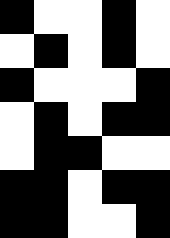[["black", "white", "white", "black", "white"], ["white", "black", "white", "black", "white"], ["black", "white", "white", "white", "black"], ["white", "black", "white", "black", "black"], ["white", "black", "black", "white", "white"], ["black", "black", "white", "black", "black"], ["black", "black", "white", "white", "black"]]